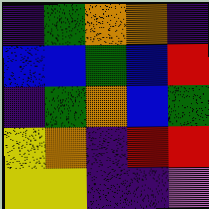[["indigo", "green", "orange", "orange", "indigo"], ["blue", "blue", "green", "blue", "red"], ["indigo", "green", "orange", "blue", "green"], ["yellow", "orange", "indigo", "red", "red"], ["yellow", "yellow", "indigo", "indigo", "violet"]]